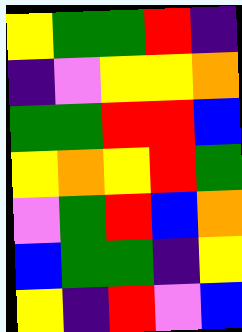[["yellow", "green", "green", "red", "indigo"], ["indigo", "violet", "yellow", "yellow", "orange"], ["green", "green", "red", "red", "blue"], ["yellow", "orange", "yellow", "red", "green"], ["violet", "green", "red", "blue", "orange"], ["blue", "green", "green", "indigo", "yellow"], ["yellow", "indigo", "red", "violet", "blue"]]